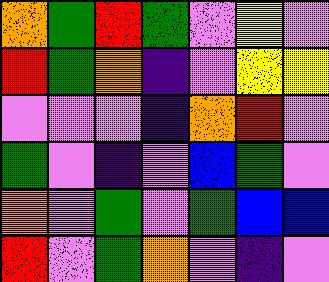[["orange", "green", "red", "green", "violet", "yellow", "violet"], ["red", "green", "orange", "indigo", "violet", "yellow", "yellow"], ["violet", "violet", "violet", "indigo", "orange", "red", "violet"], ["green", "violet", "indigo", "violet", "blue", "green", "violet"], ["orange", "violet", "green", "violet", "green", "blue", "blue"], ["red", "violet", "green", "orange", "violet", "indigo", "violet"]]